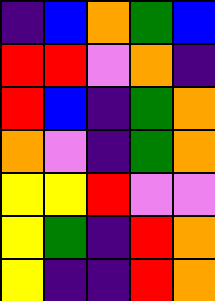[["indigo", "blue", "orange", "green", "blue"], ["red", "red", "violet", "orange", "indigo"], ["red", "blue", "indigo", "green", "orange"], ["orange", "violet", "indigo", "green", "orange"], ["yellow", "yellow", "red", "violet", "violet"], ["yellow", "green", "indigo", "red", "orange"], ["yellow", "indigo", "indigo", "red", "orange"]]